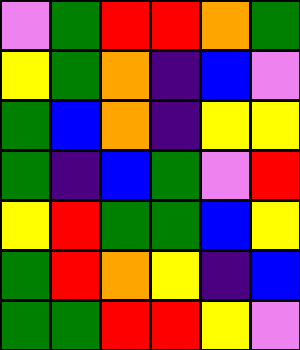[["violet", "green", "red", "red", "orange", "green"], ["yellow", "green", "orange", "indigo", "blue", "violet"], ["green", "blue", "orange", "indigo", "yellow", "yellow"], ["green", "indigo", "blue", "green", "violet", "red"], ["yellow", "red", "green", "green", "blue", "yellow"], ["green", "red", "orange", "yellow", "indigo", "blue"], ["green", "green", "red", "red", "yellow", "violet"]]